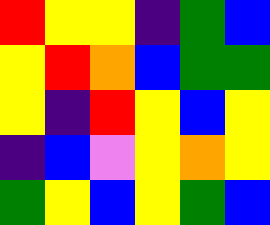[["red", "yellow", "yellow", "indigo", "green", "blue"], ["yellow", "red", "orange", "blue", "green", "green"], ["yellow", "indigo", "red", "yellow", "blue", "yellow"], ["indigo", "blue", "violet", "yellow", "orange", "yellow"], ["green", "yellow", "blue", "yellow", "green", "blue"]]